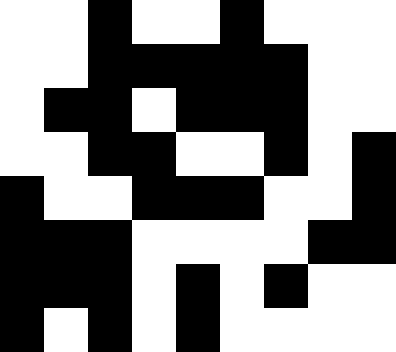[["white", "white", "black", "white", "white", "black", "white", "white", "white"], ["white", "white", "black", "black", "black", "black", "black", "white", "white"], ["white", "black", "black", "white", "black", "black", "black", "white", "white"], ["white", "white", "black", "black", "white", "white", "black", "white", "black"], ["black", "white", "white", "black", "black", "black", "white", "white", "black"], ["black", "black", "black", "white", "white", "white", "white", "black", "black"], ["black", "black", "black", "white", "black", "white", "black", "white", "white"], ["black", "white", "black", "white", "black", "white", "white", "white", "white"]]